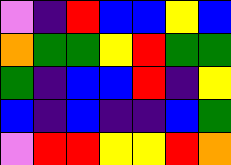[["violet", "indigo", "red", "blue", "blue", "yellow", "blue"], ["orange", "green", "green", "yellow", "red", "green", "green"], ["green", "indigo", "blue", "blue", "red", "indigo", "yellow"], ["blue", "indigo", "blue", "indigo", "indigo", "blue", "green"], ["violet", "red", "red", "yellow", "yellow", "red", "orange"]]